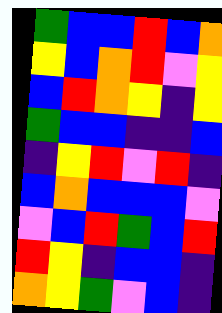[["green", "blue", "blue", "red", "blue", "orange"], ["yellow", "blue", "orange", "red", "violet", "yellow"], ["blue", "red", "orange", "yellow", "indigo", "yellow"], ["green", "blue", "blue", "indigo", "indigo", "blue"], ["indigo", "yellow", "red", "violet", "red", "indigo"], ["blue", "orange", "blue", "blue", "blue", "violet"], ["violet", "blue", "red", "green", "blue", "red"], ["red", "yellow", "indigo", "blue", "blue", "indigo"], ["orange", "yellow", "green", "violet", "blue", "indigo"]]